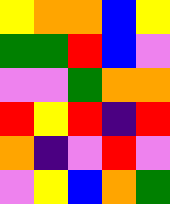[["yellow", "orange", "orange", "blue", "yellow"], ["green", "green", "red", "blue", "violet"], ["violet", "violet", "green", "orange", "orange"], ["red", "yellow", "red", "indigo", "red"], ["orange", "indigo", "violet", "red", "violet"], ["violet", "yellow", "blue", "orange", "green"]]